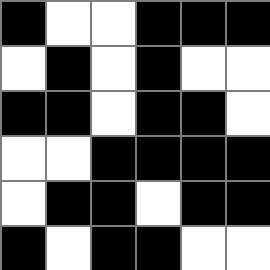[["black", "white", "white", "black", "black", "black"], ["white", "black", "white", "black", "white", "white"], ["black", "black", "white", "black", "black", "white"], ["white", "white", "black", "black", "black", "black"], ["white", "black", "black", "white", "black", "black"], ["black", "white", "black", "black", "white", "white"]]